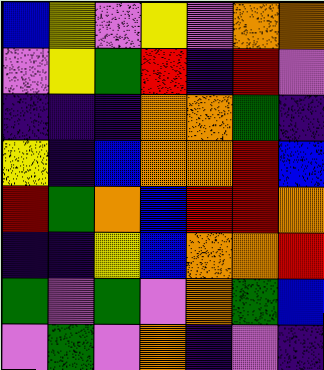[["blue", "yellow", "violet", "yellow", "violet", "orange", "orange"], ["violet", "yellow", "green", "red", "indigo", "red", "violet"], ["indigo", "indigo", "indigo", "orange", "orange", "green", "indigo"], ["yellow", "indigo", "blue", "orange", "orange", "red", "blue"], ["red", "green", "orange", "blue", "red", "red", "orange"], ["indigo", "indigo", "yellow", "blue", "orange", "orange", "red"], ["green", "violet", "green", "violet", "orange", "green", "blue"], ["violet", "green", "violet", "orange", "indigo", "violet", "indigo"]]